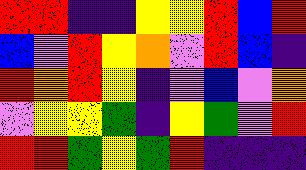[["red", "red", "indigo", "indigo", "yellow", "yellow", "red", "blue", "red"], ["blue", "violet", "red", "yellow", "orange", "violet", "red", "blue", "indigo"], ["red", "orange", "red", "yellow", "indigo", "violet", "blue", "violet", "orange"], ["violet", "yellow", "yellow", "green", "indigo", "yellow", "green", "violet", "red"], ["red", "red", "green", "yellow", "green", "red", "indigo", "indigo", "indigo"]]